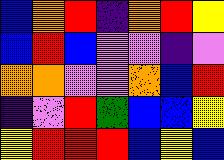[["blue", "orange", "red", "indigo", "orange", "red", "yellow"], ["blue", "red", "blue", "violet", "violet", "indigo", "violet"], ["orange", "orange", "violet", "violet", "orange", "blue", "red"], ["indigo", "violet", "red", "green", "blue", "blue", "yellow"], ["yellow", "red", "red", "red", "blue", "yellow", "blue"]]